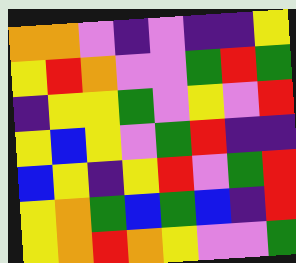[["orange", "orange", "violet", "indigo", "violet", "indigo", "indigo", "yellow"], ["yellow", "red", "orange", "violet", "violet", "green", "red", "green"], ["indigo", "yellow", "yellow", "green", "violet", "yellow", "violet", "red"], ["yellow", "blue", "yellow", "violet", "green", "red", "indigo", "indigo"], ["blue", "yellow", "indigo", "yellow", "red", "violet", "green", "red"], ["yellow", "orange", "green", "blue", "green", "blue", "indigo", "red"], ["yellow", "orange", "red", "orange", "yellow", "violet", "violet", "green"]]